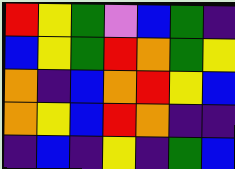[["red", "yellow", "green", "violet", "blue", "green", "indigo"], ["blue", "yellow", "green", "red", "orange", "green", "yellow"], ["orange", "indigo", "blue", "orange", "red", "yellow", "blue"], ["orange", "yellow", "blue", "red", "orange", "indigo", "indigo"], ["indigo", "blue", "indigo", "yellow", "indigo", "green", "blue"]]